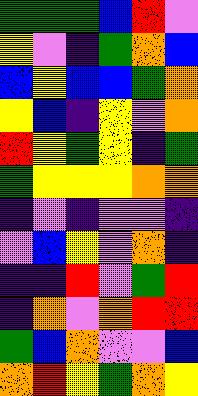[["green", "green", "green", "blue", "red", "violet"], ["yellow", "violet", "indigo", "green", "orange", "blue"], ["blue", "yellow", "blue", "blue", "green", "orange"], ["yellow", "blue", "indigo", "yellow", "violet", "orange"], ["red", "yellow", "green", "yellow", "indigo", "green"], ["green", "yellow", "yellow", "yellow", "orange", "orange"], ["indigo", "violet", "indigo", "violet", "violet", "indigo"], ["violet", "blue", "yellow", "violet", "orange", "indigo"], ["indigo", "indigo", "red", "violet", "green", "red"], ["indigo", "orange", "violet", "orange", "red", "red"], ["green", "blue", "orange", "violet", "violet", "blue"], ["orange", "red", "yellow", "green", "orange", "yellow"]]